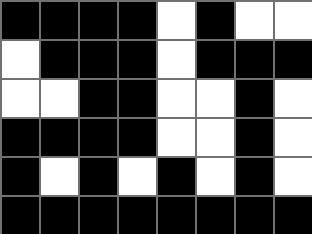[["black", "black", "black", "black", "white", "black", "white", "white"], ["white", "black", "black", "black", "white", "black", "black", "black"], ["white", "white", "black", "black", "white", "white", "black", "white"], ["black", "black", "black", "black", "white", "white", "black", "white"], ["black", "white", "black", "white", "black", "white", "black", "white"], ["black", "black", "black", "black", "black", "black", "black", "black"]]